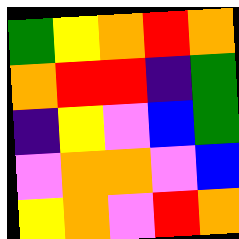[["green", "yellow", "orange", "red", "orange"], ["orange", "red", "red", "indigo", "green"], ["indigo", "yellow", "violet", "blue", "green"], ["violet", "orange", "orange", "violet", "blue"], ["yellow", "orange", "violet", "red", "orange"]]